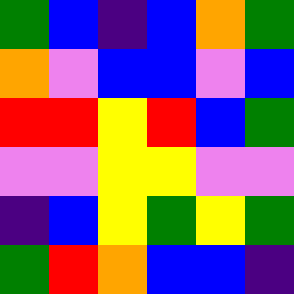[["green", "blue", "indigo", "blue", "orange", "green"], ["orange", "violet", "blue", "blue", "violet", "blue"], ["red", "red", "yellow", "red", "blue", "green"], ["violet", "violet", "yellow", "yellow", "violet", "violet"], ["indigo", "blue", "yellow", "green", "yellow", "green"], ["green", "red", "orange", "blue", "blue", "indigo"]]